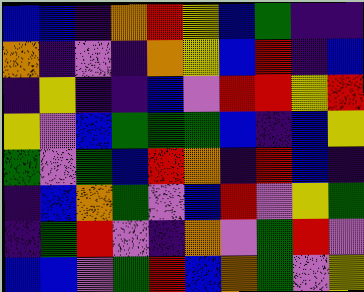[["blue", "blue", "indigo", "orange", "red", "yellow", "blue", "green", "indigo", "indigo"], ["orange", "indigo", "violet", "indigo", "orange", "yellow", "blue", "red", "indigo", "blue"], ["indigo", "yellow", "indigo", "indigo", "blue", "violet", "red", "red", "yellow", "red"], ["yellow", "violet", "blue", "green", "green", "green", "blue", "indigo", "blue", "yellow"], ["green", "violet", "green", "blue", "red", "orange", "indigo", "red", "blue", "indigo"], ["indigo", "blue", "orange", "green", "violet", "blue", "red", "violet", "yellow", "green"], ["indigo", "green", "red", "violet", "indigo", "orange", "violet", "green", "red", "violet"], ["blue", "blue", "violet", "green", "red", "blue", "orange", "green", "violet", "yellow"]]